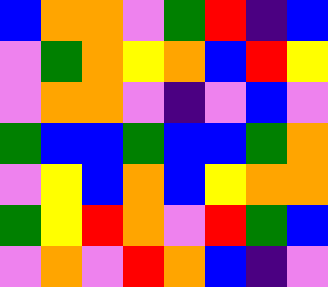[["blue", "orange", "orange", "violet", "green", "red", "indigo", "blue"], ["violet", "green", "orange", "yellow", "orange", "blue", "red", "yellow"], ["violet", "orange", "orange", "violet", "indigo", "violet", "blue", "violet"], ["green", "blue", "blue", "green", "blue", "blue", "green", "orange"], ["violet", "yellow", "blue", "orange", "blue", "yellow", "orange", "orange"], ["green", "yellow", "red", "orange", "violet", "red", "green", "blue"], ["violet", "orange", "violet", "red", "orange", "blue", "indigo", "violet"]]